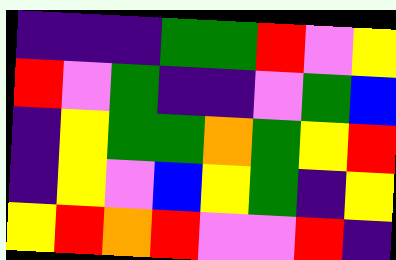[["indigo", "indigo", "indigo", "green", "green", "red", "violet", "yellow"], ["red", "violet", "green", "indigo", "indigo", "violet", "green", "blue"], ["indigo", "yellow", "green", "green", "orange", "green", "yellow", "red"], ["indigo", "yellow", "violet", "blue", "yellow", "green", "indigo", "yellow"], ["yellow", "red", "orange", "red", "violet", "violet", "red", "indigo"]]